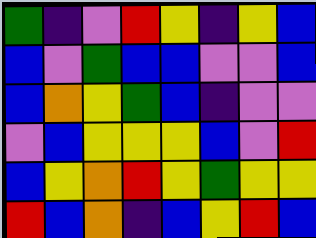[["green", "indigo", "violet", "red", "yellow", "indigo", "yellow", "blue"], ["blue", "violet", "green", "blue", "blue", "violet", "violet", "blue"], ["blue", "orange", "yellow", "green", "blue", "indigo", "violet", "violet"], ["violet", "blue", "yellow", "yellow", "yellow", "blue", "violet", "red"], ["blue", "yellow", "orange", "red", "yellow", "green", "yellow", "yellow"], ["red", "blue", "orange", "indigo", "blue", "yellow", "red", "blue"]]